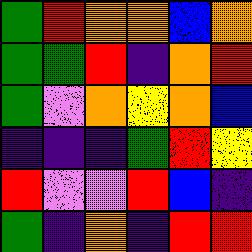[["green", "red", "orange", "orange", "blue", "orange"], ["green", "green", "red", "indigo", "orange", "red"], ["green", "violet", "orange", "yellow", "orange", "blue"], ["indigo", "indigo", "indigo", "green", "red", "yellow"], ["red", "violet", "violet", "red", "blue", "indigo"], ["green", "indigo", "orange", "indigo", "red", "red"]]